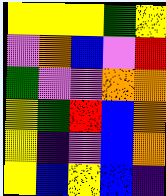[["yellow", "yellow", "yellow", "green", "yellow"], ["violet", "orange", "blue", "violet", "red"], ["green", "violet", "violet", "orange", "orange"], ["yellow", "green", "red", "blue", "orange"], ["yellow", "indigo", "violet", "blue", "orange"], ["yellow", "blue", "yellow", "blue", "indigo"]]